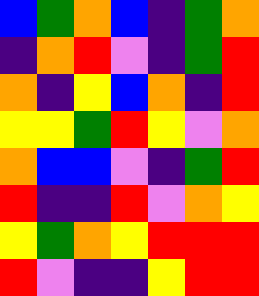[["blue", "green", "orange", "blue", "indigo", "green", "orange"], ["indigo", "orange", "red", "violet", "indigo", "green", "red"], ["orange", "indigo", "yellow", "blue", "orange", "indigo", "red"], ["yellow", "yellow", "green", "red", "yellow", "violet", "orange"], ["orange", "blue", "blue", "violet", "indigo", "green", "red"], ["red", "indigo", "indigo", "red", "violet", "orange", "yellow"], ["yellow", "green", "orange", "yellow", "red", "red", "red"], ["red", "violet", "indigo", "indigo", "yellow", "red", "red"]]